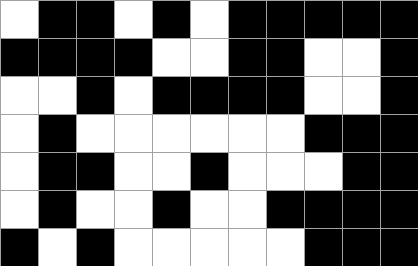[["white", "black", "black", "white", "black", "white", "black", "black", "black", "black", "black"], ["black", "black", "black", "black", "white", "white", "black", "black", "white", "white", "black"], ["white", "white", "black", "white", "black", "black", "black", "black", "white", "white", "black"], ["white", "black", "white", "white", "white", "white", "white", "white", "black", "black", "black"], ["white", "black", "black", "white", "white", "black", "white", "white", "white", "black", "black"], ["white", "black", "white", "white", "black", "white", "white", "black", "black", "black", "black"], ["black", "white", "black", "white", "white", "white", "white", "white", "black", "black", "black"]]